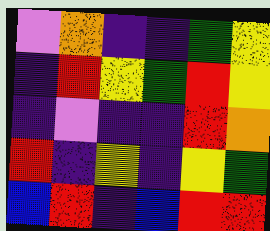[["violet", "orange", "indigo", "indigo", "green", "yellow"], ["indigo", "red", "yellow", "green", "red", "yellow"], ["indigo", "violet", "indigo", "indigo", "red", "orange"], ["red", "indigo", "yellow", "indigo", "yellow", "green"], ["blue", "red", "indigo", "blue", "red", "red"]]